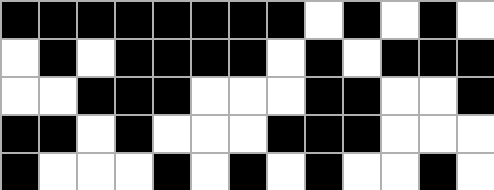[["black", "black", "black", "black", "black", "black", "black", "black", "white", "black", "white", "black", "white"], ["white", "black", "white", "black", "black", "black", "black", "white", "black", "white", "black", "black", "black"], ["white", "white", "black", "black", "black", "white", "white", "white", "black", "black", "white", "white", "black"], ["black", "black", "white", "black", "white", "white", "white", "black", "black", "black", "white", "white", "white"], ["black", "white", "white", "white", "black", "white", "black", "white", "black", "white", "white", "black", "white"]]